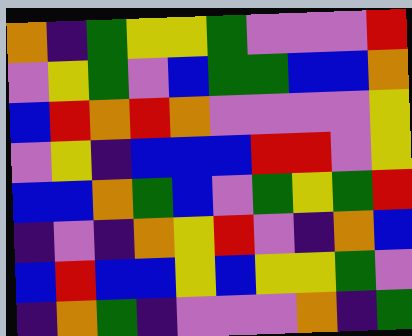[["orange", "indigo", "green", "yellow", "yellow", "green", "violet", "violet", "violet", "red"], ["violet", "yellow", "green", "violet", "blue", "green", "green", "blue", "blue", "orange"], ["blue", "red", "orange", "red", "orange", "violet", "violet", "violet", "violet", "yellow"], ["violet", "yellow", "indigo", "blue", "blue", "blue", "red", "red", "violet", "yellow"], ["blue", "blue", "orange", "green", "blue", "violet", "green", "yellow", "green", "red"], ["indigo", "violet", "indigo", "orange", "yellow", "red", "violet", "indigo", "orange", "blue"], ["blue", "red", "blue", "blue", "yellow", "blue", "yellow", "yellow", "green", "violet"], ["indigo", "orange", "green", "indigo", "violet", "violet", "violet", "orange", "indigo", "green"]]